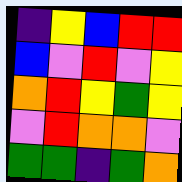[["indigo", "yellow", "blue", "red", "red"], ["blue", "violet", "red", "violet", "yellow"], ["orange", "red", "yellow", "green", "yellow"], ["violet", "red", "orange", "orange", "violet"], ["green", "green", "indigo", "green", "orange"]]